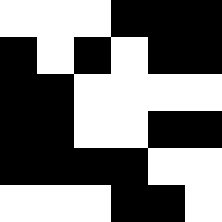[["white", "white", "white", "black", "black", "black"], ["black", "white", "black", "white", "black", "black"], ["black", "black", "white", "white", "white", "white"], ["black", "black", "white", "white", "black", "black"], ["black", "black", "black", "black", "white", "white"], ["white", "white", "white", "black", "black", "white"]]